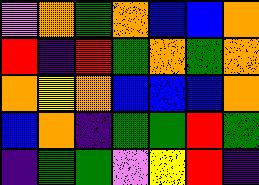[["violet", "orange", "green", "orange", "blue", "blue", "orange"], ["red", "indigo", "red", "green", "orange", "green", "orange"], ["orange", "yellow", "orange", "blue", "blue", "blue", "orange"], ["blue", "orange", "indigo", "green", "green", "red", "green"], ["indigo", "green", "green", "violet", "yellow", "red", "indigo"]]